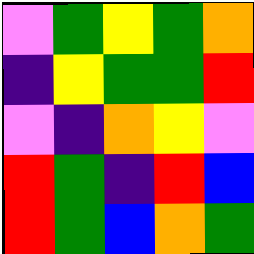[["violet", "green", "yellow", "green", "orange"], ["indigo", "yellow", "green", "green", "red"], ["violet", "indigo", "orange", "yellow", "violet"], ["red", "green", "indigo", "red", "blue"], ["red", "green", "blue", "orange", "green"]]